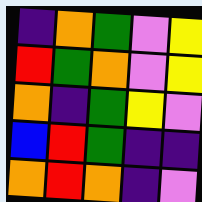[["indigo", "orange", "green", "violet", "yellow"], ["red", "green", "orange", "violet", "yellow"], ["orange", "indigo", "green", "yellow", "violet"], ["blue", "red", "green", "indigo", "indigo"], ["orange", "red", "orange", "indigo", "violet"]]